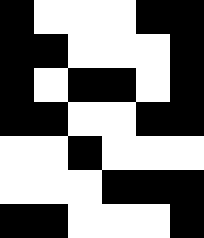[["black", "white", "white", "white", "black", "black"], ["black", "black", "white", "white", "white", "black"], ["black", "white", "black", "black", "white", "black"], ["black", "black", "white", "white", "black", "black"], ["white", "white", "black", "white", "white", "white"], ["white", "white", "white", "black", "black", "black"], ["black", "black", "white", "white", "white", "black"]]